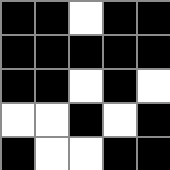[["black", "black", "white", "black", "black"], ["black", "black", "black", "black", "black"], ["black", "black", "white", "black", "white"], ["white", "white", "black", "white", "black"], ["black", "white", "white", "black", "black"]]